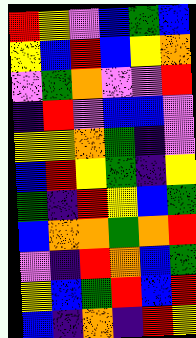[["red", "yellow", "violet", "blue", "green", "blue"], ["yellow", "blue", "red", "blue", "yellow", "orange"], ["violet", "green", "orange", "violet", "violet", "red"], ["indigo", "red", "violet", "blue", "blue", "violet"], ["yellow", "yellow", "orange", "green", "indigo", "violet"], ["blue", "red", "yellow", "green", "indigo", "yellow"], ["green", "indigo", "red", "yellow", "blue", "green"], ["blue", "orange", "orange", "green", "orange", "red"], ["violet", "indigo", "red", "orange", "blue", "green"], ["yellow", "blue", "green", "red", "blue", "red"], ["blue", "indigo", "orange", "indigo", "red", "yellow"]]